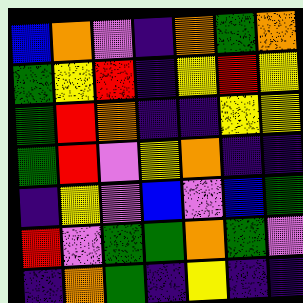[["blue", "orange", "violet", "indigo", "orange", "green", "orange"], ["green", "yellow", "red", "indigo", "yellow", "red", "yellow"], ["green", "red", "orange", "indigo", "indigo", "yellow", "yellow"], ["green", "red", "violet", "yellow", "orange", "indigo", "indigo"], ["indigo", "yellow", "violet", "blue", "violet", "blue", "green"], ["red", "violet", "green", "green", "orange", "green", "violet"], ["indigo", "orange", "green", "indigo", "yellow", "indigo", "indigo"]]